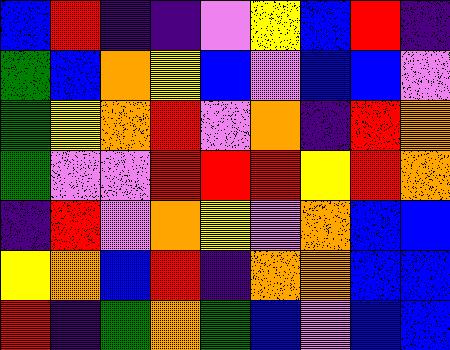[["blue", "red", "indigo", "indigo", "violet", "yellow", "blue", "red", "indigo"], ["green", "blue", "orange", "yellow", "blue", "violet", "blue", "blue", "violet"], ["green", "yellow", "orange", "red", "violet", "orange", "indigo", "red", "orange"], ["green", "violet", "violet", "red", "red", "red", "yellow", "red", "orange"], ["indigo", "red", "violet", "orange", "yellow", "violet", "orange", "blue", "blue"], ["yellow", "orange", "blue", "red", "indigo", "orange", "orange", "blue", "blue"], ["red", "indigo", "green", "orange", "green", "blue", "violet", "blue", "blue"]]